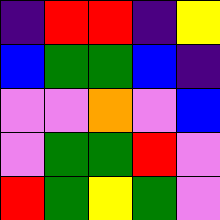[["indigo", "red", "red", "indigo", "yellow"], ["blue", "green", "green", "blue", "indigo"], ["violet", "violet", "orange", "violet", "blue"], ["violet", "green", "green", "red", "violet"], ["red", "green", "yellow", "green", "violet"]]